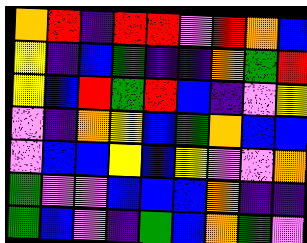[["orange", "red", "indigo", "red", "red", "violet", "red", "orange", "blue"], ["yellow", "indigo", "blue", "green", "indigo", "indigo", "orange", "green", "red"], ["yellow", "blue", "red", "green", "red", "blue", "indigo", "violet", "yellow"], ["violet", "indigo", "orange", "yellow", "blue", "green", "orange", "blue", "blue"], ["violet", "blue", "blue", "yellow", "blue", "yellow", "violet", "violet", "orange"], ["green", "violet", "violet", "blue", "blue", "blue", "orange", "indigo", "indigo"], ["green", "blue", "violet", "indigo", "green", "blue", "orange", "green", "violet"]]